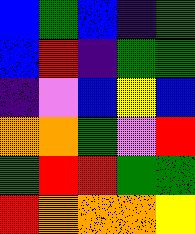[["blue", "green", "blue", "indigo", "green"], ["blue", "red", "indigo", "green", "green"], ["indigo", "violet", "blue", "yellow", "blue"], ["orange", "orange", "green", "violet", "red"], ["green", "red", "red", "green", "green"], ["red", "orange", "orange", "orange", "yellow"]]